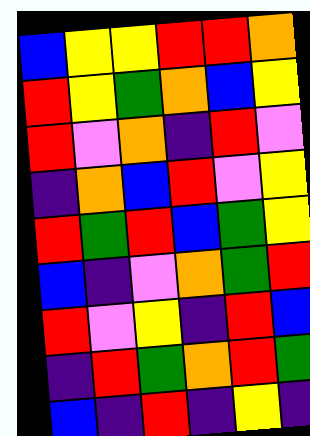[["blue", "yellow", "yellow", "red", "red", "orange"], ["red", "yellow", "green", "orange", "blue", "yellow"], ["red", "violet", "orange", "indigo", "red", "violet"], ["indigo", "orange", "blue", "red", "violet", "yellow"], ["red", "green", "red", "blue", "green", "yellow"], ["blue", "indigo", "violet", "orange", "green", "red"], ["red", "violet", "yellow", "indigo", "red", "blue"], ["indigo", "red", "green", "orange", "red", "green"], ["blue", "indigo", "red", "indigo", "yellow", "indigo"]]